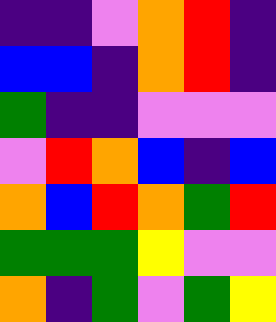[["indigo", "indigo", "violet", "orange", "red", "indigo"], ["blue", "blue", "indigo", "orange", "red", "indigo"], ["green", "indigo", "indigo", "violet", "violet", "violet"], ["violet", "red", "orange", "blue", "indigo", "blue"], ["orange", "blue", "red", "orange", "green", "red"], ["green", "green", "green", "yellow", "violet", "violet"], ["orange", "indigo", "green", "violet", "green", "yellow"]]